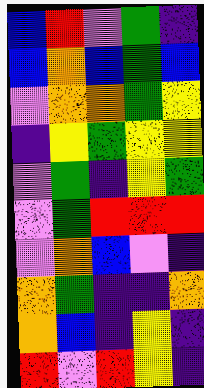[["blue", "red", "violet", "green", "indigo"], ["blue", "orange", "blue", "green", "blue"], ["violet", "orange", "orange", "green", "yellow"], ["indigo", "yellow", "green", "yellow", "yellow"], ["violet", "green", "indigo", "yellow", "green"], ["violet", "green", "red", "red", "red"], ["violet", "orange", "blue", "violet", "indigo"], ["orange", "green", "indigo", "indigo", "orange"], ["orange", "blue", "indigo", "yellow", "indigo"], ["red", "violet", "red", "yellow", "indigo"]]